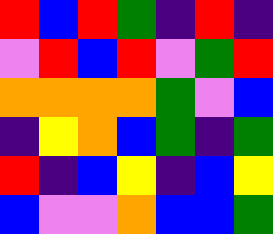[["red", "blue", "red", "green", "indigo", "red", "indigo"], ["violet", "red", "blue", "red", "violet", "green", "red"], ["orange", "orange", "orange", "orange", "green", "violet", "blue"], ["indigo", "yellow", "orange", "blue", "green", "indigo", "green"], ["red", "indigo", "blue", "yellow", "indigo", "blue", "yellow"], ["blue", "violet", "violet", "orange", "blue", "blue", "green"]]